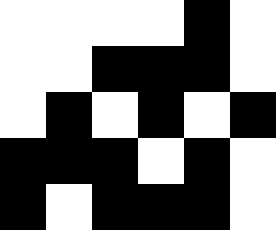[["white", "white", "white", "white", "black", "white"], ["white", "white", "black", "black", "black", "white"], ["white", "black", "white", "black", "white", "black"], ["black", "black", "black", "white", "black", "white"], ["black", "white", "black", "black", "black", "white"]]